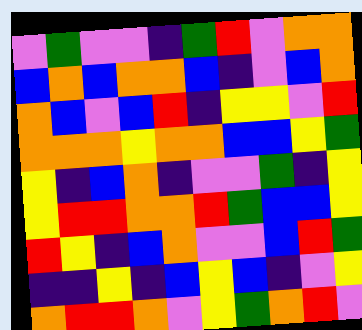[["violet", "green", "violet", "violet", "indigo", "green", "red", "violet", "orange", "orange"], ["blue", "orange", "blue", "orange", "orange", "blue", "indigo", "violet", "blue", "orange"], ["orange", "blue", "violet", "blue", "red", "indigo", "yellow", "yellow", "violet", "red"], ["orange", "orange", "orange", "yellow", "orange", "orange", "blue", "blue", "yellow", "green"], ["yellow", "indigo", "blue", "orange", "indigo", "violet", "violet", "green", "indigo", "yellow"], ["yellow", "red", "red", "orange", "orange", "red", "green", "blue", "blue", "yellow"], ["red", "yellow", "indigo", "blue", "orange", "violet", "violet", "blue", "red", "green"], ["indigo", "indigo", "yellow", "indigo", "blue", "yellow", "blue", "indigo", "violet", "yellow"], ["orange", "red", "red", "orange", "violet", "yellow", "green", "orange", "red", "violet"]]